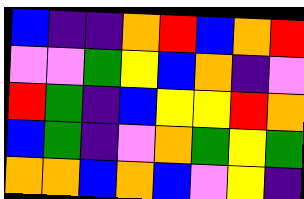[["blue", "indigo", "indigo", "orange", "red", "blue", "orange", "red"], ["violet", "violet", "green", "yellow", "blue", "orange", "indigo", "violet"], ["red", "green", "indigo", "blue", "yellow", "yellow", "red", "orange"], ["blue", "green", "indigo", "violet", "orange", "green", "yellow", "green"], ["orange", "orange", "blue", "orange", "blue", "violet", "yellow", "indigo"]]